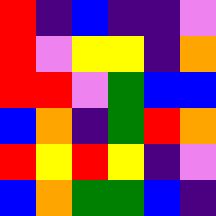[["red", "indigo", "blue", "indigo", "indigo", "violet"], ["red", "violet", "yellow", "yellow", "indigo", "orange"], ["red", "red", "violet", "green", "blue", "blue"], ["blue", "orange", "indigo", "green", "red", "orange"], ["red", "yellow", "red", "yellow", "indigo", "violet"], ["blue", "orange", "green", "green", "blue", "indigo"]]